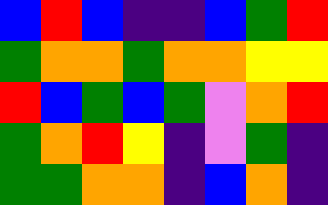[["blue", "red", "blue", "indigo", "indigo", "blue", "green", "red"], ["green", "orange", "orange", "green", "orange", "orange", "yellow", "yellow"], ["red", "blue", "green", "blue", "green", "violet", "orange", "red"], ["green", "orange", "red", "yellow", "indigo", "violet", "green", "indigo"], ["green", "green", "orange", "orange", "indigo", "blue", "orange", "indigo"]]